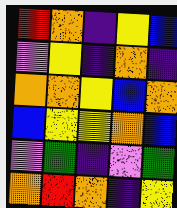[["red", "orange", "indigo", "yellow", "blue"], ["violet", "yellow", "indigo", "orange", "indigo"], ["orange", "orange", "yellow", "blue", "orange"], ["blue", "yellow", "yellow", "orange", "blue"], ["violet", "green", "indigo", "violet", "green"], ["orange", "red", "orange", "indigo", "yellow"]]